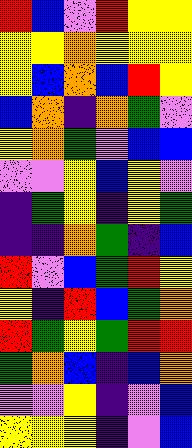[["red", "blue", "violet", "red", "yellow", "yellow"], ["yellow", "yellow", "orange", "yellow", "yellow", "yellow"], ["yellow", "blue", "orange", "blue", "red", "yellow"], ["blue", "orange", "indigo", "orange", "green", "violet"], ["yellow", "orange", "green", "violet", "blue", "blue"], ["violet", "violet", "yellow", "blue", "yellow", "violet"], ["indigo", "green", "yellow", "indigo", "yellow", "green"], ["indigo", "indigo", "orange", "green", "indigo", "blue"], ["red", "violet", "blue", "green", "red", "yellow"], ["yellow", "indigo", "red", "blue", "green", "orange"], ["red", "green", "yellow", "green", "red", "red"], ["green", "orange", "blue", "indigo", "blue", "orange"], ["violet", "violet", "yellow", "indigo", "violet", "blue"], ["yellow", "yellow", "yellow", "indigo", "violet", "blue"]]